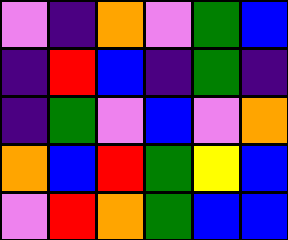[["violet", "indigo", "orange", "violet", "green", "blue"], ["indigo", "red", "blue", "indigo", "green", "indigo"], ["indigo", "green", "violet", "blue", "violet", "orange"], ["orange", "blue", "red", "green", "yellow", "blue"], ["violet", "red", "orange", "green", "blue", "blue"]]